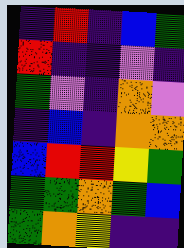[["indigo", "red", "indigo", "blue", "green"], ["red", "indigo", "indigo", "violet", "indigo"], ["green", "violet", "indigo", "orange", "violet"], ["indigo", "blue", "indigo", "orange", "orange"], ["blue", "red", "red", "yellow", "green"], ["green", "green", "orange", "green", "blue"], ["green", "orange", "yellow", "indigo", "indigo"]]